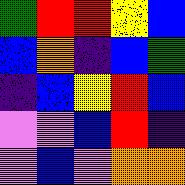[["green", "red", "red", "yellow", "blue"], ["blue", "orange", "indigo", "blue", "green"], ["indigo", "blue", "yellow", "red", "blue"], ["violet", "violet", "blue", "red", "indigo"], ["violet", "blue", "violet", "orange", "orange"]]